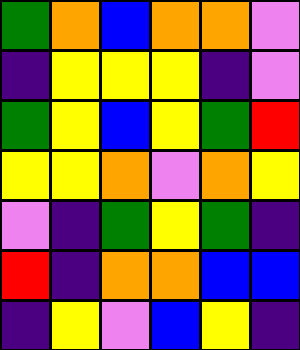[["green", "orange", "blue", "orange", "orange", "violet"], ["indigo", "yellow", "yellow", "yellow", "indigo", "violet"], ["green", "yellow", "blue", "yellow", "green", "red"], ["yellow", "yellow", "orange", "violet", "orange", "yellow"], ["violet", "indigo", "green", "yellow", "green", "indigo"], ["red", "indigo", "orange", "orange", "blue", "blue"], ["indigo", "yellow", "violet", "blue", "yellow", "indigo"]]